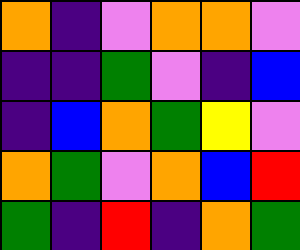[["orange", "indigo", "violet", "orange", "orange", "violet"], ["indigo", "indigo", "green", "violet", "indigo", "blue"], ["indigo", "blue", "orange", "green", "yellow", "violet"], ["orange", "green", "violet", "orange", "blue", "red"], ["green", "indigo", "red", "indigo", "orange", "green"]]